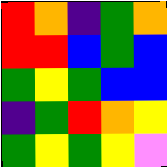[["red", "orange", "indigo", "green", "orange"], ["red", "red", "blue", "green", "blue"], ["green", "yellow", "green", "blue", "blue"], ["indigo", "green", "red", "orange", "yellow"], ["green", "yellow", "green", "yellow", "violet"]]